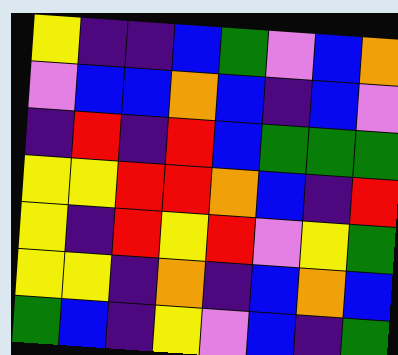[["yellow", "indigo", "indigo", "blue", "green", "violet", "blue", "orange"], ["violet", "blue", "blue", "orange", "blue", "indigo", "blue", "violet"], ["indigo", "red", "indigo", "red", "blue", "green", "green", "green"], ["yellow", "yellow", "red", "red", "orange", "blue", "indigo", "red"], ["yellow", "indigo", "red", "yellow", "red", "violet", "yellow", "green"], ["yellow", "yellow", "indigo", "orange", "indigo", "blue", "orange", "blue"], ["green", "blue", "indigo", "yellow", "violet", "blue", "indigo", "green"]]